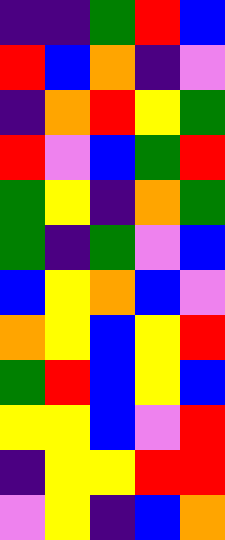[["indigo", "indigo", "green", "red", "blue"], ["red", "blue", "orange", "indigo", "violet"], ["indigo", "orange", "red", "yellow", "green"], ["red", "violet", "blue", "green", "red"], ["green", "yellow", "indigo", "orange", "green"], ["green", "indigo", "green", "violet", "blue"], ["blue", "yellow", "orange", "blue", "violet"], ["orange", "yellow", "blue", "yellow", "red"], ["green", "red", "blue", "yellow", "blue"], ["yellow", "yellow", "blue", "violet", "red"], ["indigo", "yellow", "yellow", "red", "red"], ["violet", "yellow", "indigo", "blue", "orange"]]